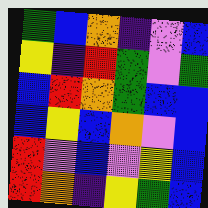[["green", "blue", "orange", "indigo", "violet", "blue"], ["yellow", "indigo", "red", "green", "violet", "green"], ["blue", "red", "orange", "green", "blue", "blue"], ["blue", "yellow", "blue", "orange", "violet", "blue"], ["red", "violet", "blue", "violet", "yellow", "blue"], ["red", "orange", "indigo", "yellow", "green", "blue"]]